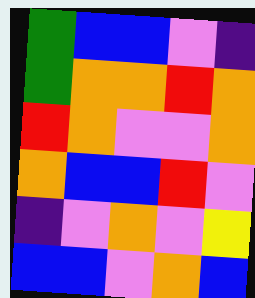[["green", "blue", "blue", "violet", "indigo"], ["green", "orange", "orange", "red", "orange"], ["red", "orange", "violet", "violet", "orange"], ["orange", "blue", "blue", "red", "violet"], ["indigo", "violet", "orange", "violet", "yellow"], ["blue", "blue", "violet", "orange", "blue"]]